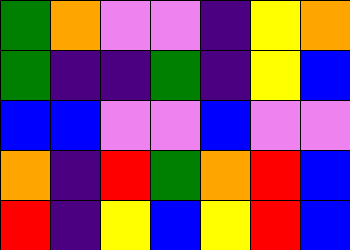[["green", "orange", "violet", "violet", "indigo", "yellow", "orange"], ["green", "indigo", "indigo", "green", "indigo", "yellow", "blue"], ["blue", "blue", "violet", "violet", "blue", "violet", "violet"], ["orange", "indigo", "red", "green", "orange", "red", "blue"], ["red", "indigo", "yellow", "blue", "yellow", "red", "blue"]]